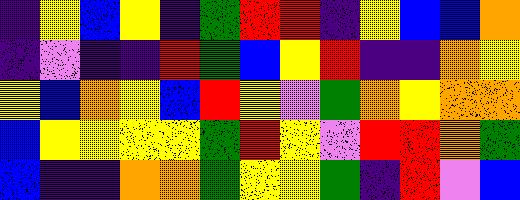[["indigo", "yellow", "blue", "yellow", "indigo", "green", "red", "red", "indigo", "yellow", "blue", "blue", "orange"], ["indigo", "violet", "indigo", "indigo", "red", "green", "blue", "yellow", "red", "indigo", "indigo", "orange", "yellow"], ["yellow", "blue", "orange", "yellow", "blue", "red", "yellow", "violet", "green", "orange", "yellow", "orange", "orange"], ["blue", "yellow", "yellow", "yellow", "yellow", "green", "red", "yellow", "violet", "red", "red", "orange", "green"], ["blue", "indigo", "indigo", "orange", "orange", "green", "yellow", "yellow", "green", "indigo", "red", "violet", "blue"]]